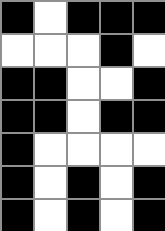[["black", "white", "black", "black", "black"], ["white", "white", "white", "black", "white"], ["black", "black", "white", "white", "black"], ["black", "black", "white", "black", "black"], ["black", "white", "white", "white", "white"], ["black", "white", "black", "white", "black"], ["black", "white", "black", "white", "black"]]